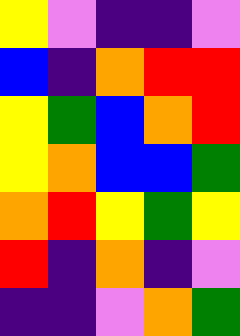[["yellow", "violet", "indigo", "indigo", "violet"], ["blue", "indigo", "orange", "red", "red"], ["yellow", "green", "blue", "orange", "red"], ["yellow", "orange", "blue", "blue", "green"], ["orange", "red", "yellow", "green", "yellow"], ["red", "indigo", "orange", "indigo", "violet"], ["indigo", "indigo", "violet", "orange", "green"]]